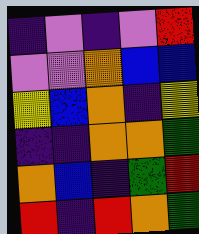[["indigo", "violet", "indigo", "violet", "red"], ["violet", "violet", "orange", "blue", "blue"], ["yellow", "blue", "orange", "indigo", "yellow"], ["indigo", "indigo", "orange", "orange", "green"], ["orange", "blue", "indigo", "green", "red"], ["red", "indigo", "red", "orange", "green"]]